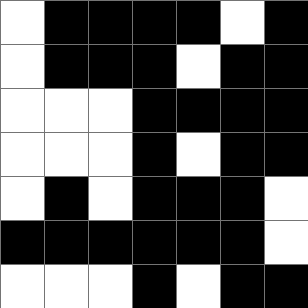[["white", "black", "black", "black", "black", "white", "black"], ["white", "black", "black", "black", "white", "black", "black"], ["white", "white", "white", "black", "black", "black", "black"], ["white", "white", "white", "black", "white", "black", "black"], ["white", "black", "white", "black", "black", "black", "white"], ["black", "black", "black", "black", "black", "black", "white"], ["white", "white", "white", "black", "white", "black", "black"]]